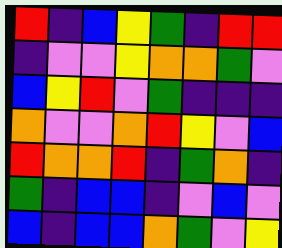[["red", "indigo", "blue", "yellow", "green", "indigo", "red", "red"], ["indigo", "violet", "violet", "yellow", "orange", "orange", "green", "violet"], ["blue", "yellow", "red", "violet", "green", "indigo", "indigo", "indigo"], ["orange", "violet", "violet", "orange", "red", "yellow", "violet", "blue"], ["red", "orange", "orange", "red", "indigo", "green", "orange", "indigo"], ["green", "indigo", "blue", "blue", "indigo", "violet", "blue", "violet"], ["blue", "indigo", "blue", "blue", "orange", "green", "violet", "yellow"]]